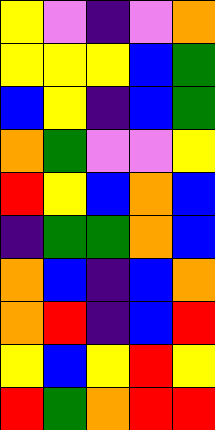[["yellow", "violet", "indigo", "violet", "orange"], ["yellow", "yellow", "yellow", "blue", "green"], ["blue", "yellow", "indigo", "blue", "green"], ["orange", "green", "violet", "violet", "yellow"], ["red", "yellow", "blue", "orange", "blue"], ["indigo", "green", "green", "orange", "blue"], ["orange", "blue", "indigo", "blue", "orange"], ["orange", "red", "indigo", "blue", "red"], ["yellow", "blue", "yellow", "red", "yellow"], ["red", "green", "orange", "red", "red"]]